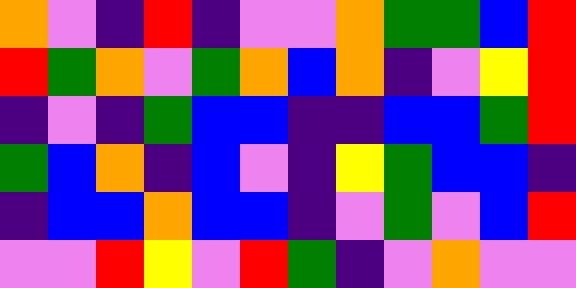[["orange", "violet", "indigo", "red", "indigo", "violet", "violet", "orange", "green", "green", "blue", "red"], ["red", "green", "orange", "violet", "green", "orange", "blue", "orange", "indigo", "violet", "yellow", "red"], ["indigo", "violet", "indigo", "green", "blue", "blue", "indigo", "indigo", "blue", "blue", "green", "red"], ["green", "blue", "orange", "indigo", "blue", "violet", "indigo", "yellow", "green", "blue", "blue", "indigo"], ["indigo", "blue", "blue", "orange", "blue", "blue", "indigo", "violet", "green", "violet", "blue", "red"], ["violet", "violet", "red", "yellow", "violet", "red", "green", "indigo", "violet", "orange", "violet", "violet"]]